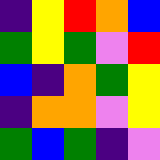[["indigo", "yellow", "red", "orange", "blue"], ["green", "yellow", "green", "violet", "red"], ["blue", "indigo", "orange", "green", "yellow"], ["indigo", "orange", "orange", "violet", "yellow"], ["green", "blue", "green", "indigo", "violet"]]